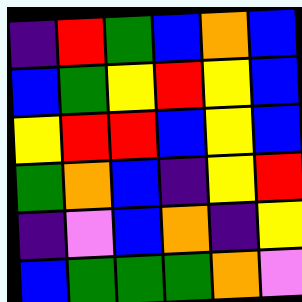[["indigo", "red", "green", "blue", "orange", "blue"], ["blue", "green", "yellow", "red", "yellow", "blue"], ["yellow", "red", "red", "blue", "yellow", "blue"], ["green", "orange", "blue", "indigo", "yellow", "red"], ["indigo", "violet", "blue", "orange", "indigo", "yellow"], ["blue", "green", "green", "green", "orange", "violet"]]